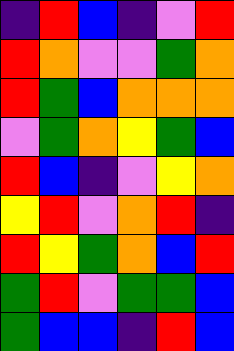[["indigo", "red", "blue", "indigo", "violet", "red"], ["red", "orange", "violet", "violet", "green", "orange"], ["red", "green", "blue", "orange", "orange", "orange"], ["violet", "green", "orange", "yellow", "green", "blue"], ["red", "blue", "indigo", "violet", "yellow", "orange"], ["yellow", "red", "violet", "orange", "red", "indigo"], ["red", "yellow", "green", "orange", "blue", "red"], ["green", "red", "violet", "green", "green", "blue"], ["green", "blue", "blue", "indigo", "red", "blue"]]